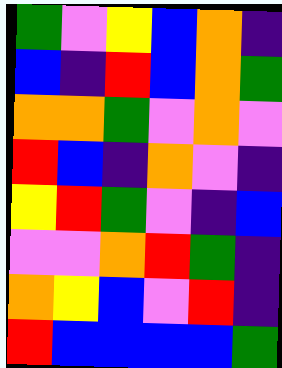[["green", "violet", "yellow", "blue", "orange", "indigo"], ["blue", "indigo", "red", "blue", "orange", "green"], ["orange", "orange", "green", "violet", "orange", "violet"], ["red", "blue", "indigo", "orange", "violet", "indigo"], ["yellow", "red", "green", "violet", "indigo", "blue"], ["violet", "violet", "orange", "red", "green", "indigo"], ["orange", "yellow", "blue", "violet", "red", "indigo"], ["red", "blue", "blue", "blue", "blue", "green"]]